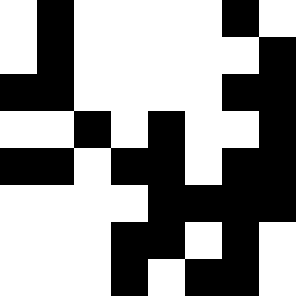[["white", "black", "white", "white", "white", "white", "black", "white"], ["white", "black", "white", "white", "white", "white", "white", "black"], ["black", "black", "white", "white", "white", "white", "black", "black"], ["white", "white", "black", "white", "black", "white", "white", "black"], ["black", "black", "white", "black", "black", "white", "black", "black"], ["white", "white", "white", "white", "black", "black", "black", "black"], ["white", "white", "white", "black", "black", "white", "black", "white"], ["white", "white", "white", "black", "white", "black", "black", "white"]]